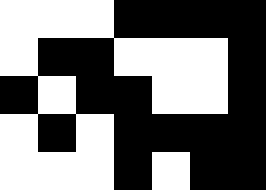[["white", "white", "white", "black", "black", "black", "black"], ["white", "black", "black", "white", "white", "white", "black"], ["black", "white", "black", "black", "white", "white", "black"], ["white", "black", "white", "black", "black", "black", "black"], ["white", "white", "white", "black", "white", "black", "black"]]